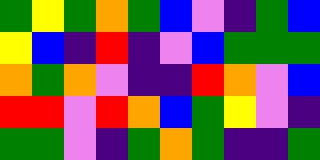[["green", "yellow", "green", "orange", "green", "blue", "violet", "indigo", "green", "blue"], ["yellow", "blue", "indigo", "red", "indigo", "violet", "blue", "green", "green", "green"], ["orange", "green", "orange", "violet", "indigo", "indigo", "red", "orange", "violet", "blue"], ["red", "red", "violet", "red", "orange", "blue", "green", "yellow", "violet", "indigo"], ["green", "green", "violet", "indigo", "green", "orange", "green", "indigo", "indigo", "green"]]